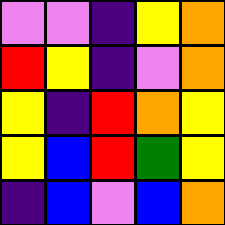[["violet", "violet", "indigo", "yellow", "orange"], ["red", "yellow", "indigo", "violet", "orange"], ["yellow", "indigo", "red", "orange", "yellow"], ["yellow", "blue", "red", "green", "yellow"], ["indigo", "blue", "violet", "blue", "orange"]]